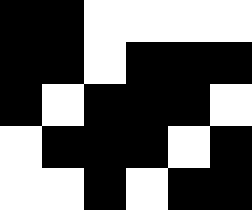[["black", "black", "white", "white", "white", "white"], ["black", "black", "white", "black", "black", "black"], ["black", "white", "black", "black", "black", "white"], ["white", "black", "black", "black", "white", "black"], ["white", "white", "black", "white", "black", "black"]]